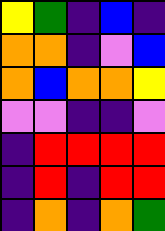[["yellow", "green", "indigo", "blue", "indigo"], ["orange", "orange", "indigo", "violet", "blue"], ["orange", "blue", "orange", "orange", "yellow"], ["violet", "violet", "indigo", "indigo", "violet"], ["indigo", "red", "red", "red", "red"], ["indigo", "red", "indigo", "red", "red"], ["indigo", "orange", "indigo", "orange", "green"]]